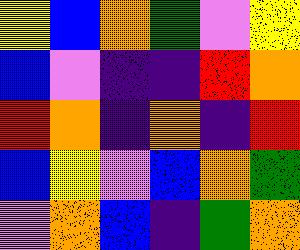[["yellow", "blue", "orange", "green", "violet", "yellow"], ["blue", "violet", "indigo", "indigo", "red", "orange"], ["red", "orange", "indigo", "orange", "indigo", "red"], ["blue", "yellow", "violet", "blue", "orange", "green"], ["violet", "orange", "blue", "indigo", "green", "orange"]]